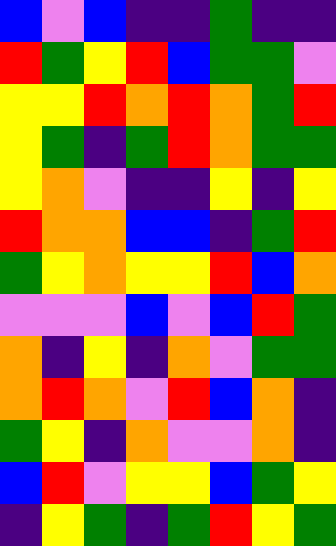[["blue", "violet", "blue", "indigo", "indigo", "green", "indigo", "indigo"], ["red", "green", "yellow", "red", "blue", "green", "green", "violet"], ["yellow", "yellow", "red", "orange", "red", "orange", "green", "red"], ["yellow", "green", "indigo", "green", "red", "orange", "green", "green"], ["yellow", "orange", "violet", "indigo", "indigo", "yellow", "indigo", "yellow"], ["red", "orange", "orange", "blue", "blue", "indigo", "green", "red"], ["green", "yellow", "orange", "yellow", "yellow", "red", "blue", "orange"], ["violet", "violet", "violet", "blue", "violet", "blue", "red", "green"], ["orange", "indigo", "yellow", "indigo", "orange", "violet", "green", "green"], ["orange", "red", "orange", "violet", "red", "blue", "orange", "indigo"], ["green", "yellow", "indigo", "orange", "violet", "violet", "orange", "indigo"], ["blue", "red", "violet", "yellow", "yellow", "blue", "green", "yellow"], ["indigo", "yellow", "green", "indigo", "green", "red", "yellow", "green"]]